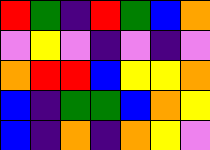[["red", "green", "indigo", "red", "green", "blue", "orange"], ["violet", "yellow", "violet", "indigo", "violet", "indigo", "violet"], ["orange", "red", "red", "blue", "yellow", "yellow", "orange"], ["blue", "indigo", "green", "green", "blue", "orange", "yellow"], ["blue", "indigo", "orange", "indigo", "orange", "yellow", "violet"]]